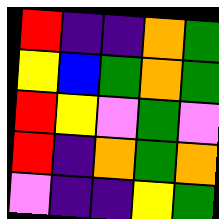[["red", "indigo", "indigo", "orange", "green"], ["yellow", "blue", "green", "orange", "green"], ["red", "yellow", "violet", "green", "violet"], ["red", "indigo", "orange", "green", "orange"], ["violet", "indigo", "indigo", "yellow", "green"]]